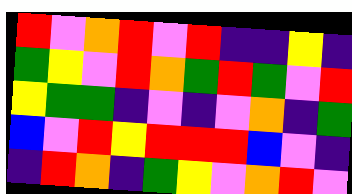[["red", "violet", "orange", "red", "violet", "red", "indigo", "indigo", "yellow", "indigo"], ["green", "yellow", "violet", "red", "orange", "green", "red", "green", "violet", "red"], ["yellow", "green", "green", "indigo", "violet", "indigo", "violet", "orange", "indigo", "green"], ["blue", "violet", "red", "yellow", "red", "red", "red", "blue", "violet", "indigo"], ["indigo", "red", "orange", "indigo", "green", "yellow", "violet", "orange", "red", "violet"]]